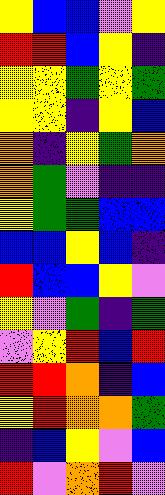[["yellow", "blue", "blue", "violet", "yellow"], ["red", "red", "blue", "yellow", "indigo"], ["yellow", "yellow", "green", "yellow", "green"], ["yellow", "yellow", "indigo", "yellow", "blue"], ["orange", "indigo", "yellow", "green", "orange"], ["orange", "green", "violet", "indigo", "indigo"], ["yellow", "green", "green", "blue", "blue"], ["blue", "blue", "yellow", "blue", "indigo"], ["red", "blue", "blue", "yellow", "violet"], ["yellow", "violet", "green", "indigo", "green"], ["violet", "yellow", "red", "blue", "red"], ["red", "red", "orange", "indigo", "blue"], ["yellow", "red", "orange", "orange", "green"], ["indigo", "blue", "yellow", "violet", "blue"], ["red", "violet", "orange", "red", "violet"]]